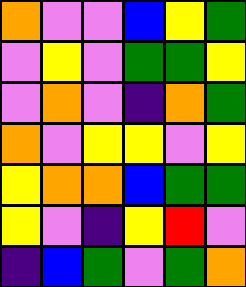[["orange", "violet", "violet", "blue", "yellow", "green"], ["violet", "yellow", "violet", "green", "green", "yellow"], ["violet", "orange", "violet", "indigo", "orange", "green"], ["orange", "violet", "yellow", "yellow", "violet", "yellow"], ["yellow", "orange", "orange", "blue", "green", "green"], ["yellow", "violet", "indigo", "yellow", "red", "violet"], ["indigo", "blue", "green", "violet", "green", "orange"]]